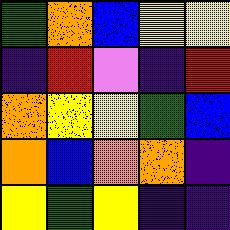[["green", "orange", "blue", "yellow", "yellow"], ["indigo", "red", "violet", "indigo", "red"], ["orange", "yellow", "yellow", "green", "blue"], ["orange", "blue", "orange", "orange", "indigo"], ["yellow", "green", "yellow", "indigo", "indigo"]]